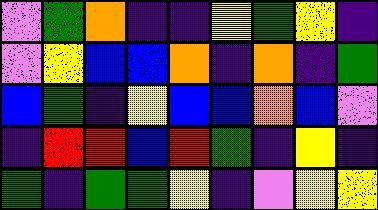[["violet", "green", "orange", "indigo", "indigo", "yellow", "green", "yellow", "indigo"], ["violet", "yellow", "blue", "blue", "orange", "indigo", "orange", "indigo", "green"], ["blue", "green", "indigo", "yellow", "blue", "blue", "orange", "blue", "violet"], ["indigo", "red", "red", "blue", "red", "green", "indigo", "yellow", "indigo"], ["green", "indigo", "green", "green", "yellow", "indigo", "violet", "yellow", "yellow"]]